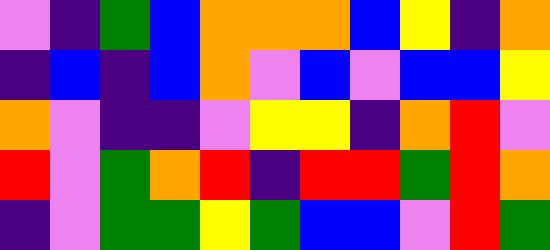[["violet", "indigo", "green", "blue", "orange", "orange", "orange", "blue", "yellow", "indigo", "orange"], ["indigo", "blue", "indigo", "blue", "orange", "violet", "blue", "violet", "blue", "blue", "yellow"], ["orange", "violet", "indigo", "indigo", "violet", "yellow", "yellow", "indigo", "orange", "red", "violet"], ["red", "violet", "green", "orange", "red", "indigo", "red", "red", "green", "red", "orange"], ["indigo", "violet", "green", "green", "yellow", "green", "blue", "blue", "violet", "red", "green"]]